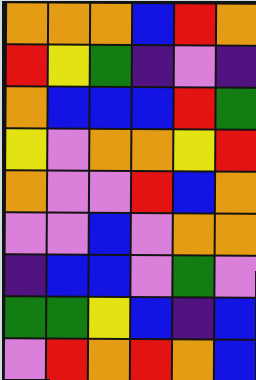[["orange", "orange", "orange", "blue", "red", "orange"], ["red", "yellow", "green", "indigo", "violet", "indigo"], ["orange", "blue", "blue", "blue", "red", "green"], ["yellow", "violet", "orange", "orange", "yellow", "red"], ["orange", "violet", "violet", "red", "blue", "orange"], ["violet", "violet", "blue", "violet", "orange", "orange"], ["indigo", "blue", "blue", "violet", "green", "violet"], ["green", "green", "yellow", "blue", "indigo", "blue"], ["violet", "red", "orange", "red", "orange", "blue"]]